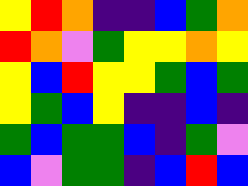[["yellow", "red", "orange", "indigo", "indigo", "blue", "green", "orange"], ["red", "orange", "violet", "green", "yellow", "yellow", "orange", "yellow"], ["yellow", "blue", "red", "yellow", "yellow", "green", "blue", "green"], ["yellow", "green", "blue", "yellow", "indigo", "indigo", "blue", "indigo"], ["green", "blue", "green", "green", "blue", "indigo", "green", "violet"], ["blue", "violet", "green", "green", "indigo", "blue", "red", "blue"]]